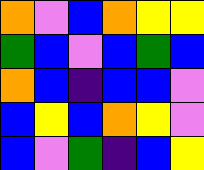[["orange", "violet", "blue", "orange", "yellow", "yellow"], ["green", "blue", "violet", "blue", "green", "blue"], ["orange", "blue", "indigo", "blue", "blue", "violet"], ["blue", "yellow", "blue", "orange", "yellow", "violet"], ["blue", "violet", "green", "indigo", "blue", "yellow"]]